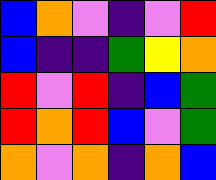[["blue", "orange", "violet", "indigo", "violet", "red"], ["blue", "indigo", "indigo", "green", "yellow", "orange"], ["red", "violet", "red", "indigo", "blue", "green"], ["red", "orange", "red", "blue", "violet", "green"], ["orange", "violet", "orange", "indigo", "orange", "blue"]]